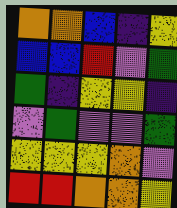[["orange", "orange", "blue", "indigo", "yellow"], ["blue", "blue", "red", "violet", "green"], ["green", "indigo", "yellow", "yellow", "indigo"], ["violet", "green", "violet", "violet", "green"], ["yellow", "yellow", "yellow", "orange", "violet"], ["red", "red", "orange", "orange", "yellow"]]